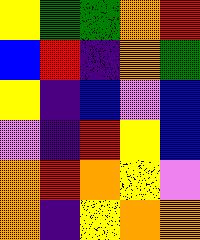[["yellow", "green", "green", "orange", "red"], ["blue", "red", "indigo", "orange", "green"], ["yellow", "indigo", "blue", "violet", "blue"], ["violet", "indigo", "red", "yellow", "blue"], ["orange", "red", "orange", "yellow", "violet"], ["orange", "indigo", "yellow", "orange", "orange"]]